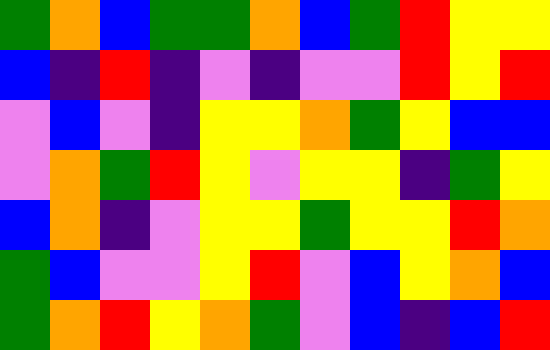[["green", "orange", "blue", "green", "green", "orange", "blue", "green", "red", "yellow", "yellow"], ["blue", "indigo", "red", "indigo", "violet", "indigo", "violet", "violet", "red", "yellow", "red"], ["violet", "blue", "violet", "indigo", "yellow", "yellow", "orange", "green", "yellow", "blue", "blue"], ["violet", "orange", "green", "red", "yellow", "violet", "yellow", "yellow", "indigo", "green", "yellow"], ["blue", "orange", "indigo", "violet", "yellow", "yellow", "green", "yellow", "yellow", "red", "orange"], ["green", "blue", "violet", "violet", "yellow", "red", "violet", "blue", "yellow", "orange", "blue"], ["green", "orange", "red", "yellow", "orange", "green", "violet", "blue", "indigo", "blue", "red"]]